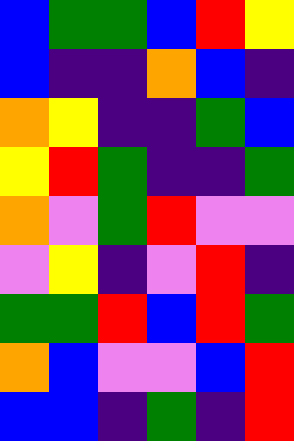[["blue", "green", "green", "blue", "red", "yellow"], ["blue", "indigo", "indigo", "orange", "blue", "indigo"], ["orange", "yellow", "indigo", "indigo", "green", "blue"], ["yellow", "red", "green", "indigo", "indigo", "green"], ["orange", "violet", "green", "red", "violet", "violet"], ["violet", "yellow", "indigo", "violet", "red", "indigo"], ["green", "green", "red", "blue", "red", "green"], ["orange", "blue", "violet", "violet", "blue", "red"], ["blue", "blue", "indigo", "green", "indigo", "red"]]